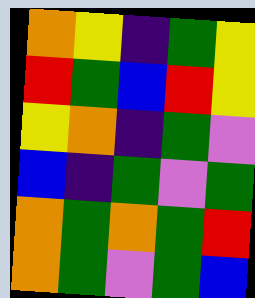[["orange", "yellow", "indigo", "green", "yellow"], ["red", "green", "blue", "red", "yellow"], ["yellow", "orange", "indigo", "green", "violet"], ["blue", "indigo", "green", "violet", "green"], ["orange", "green", "orange", "green", "red"], ["orange", "green", "violet", "green", "blue"]]